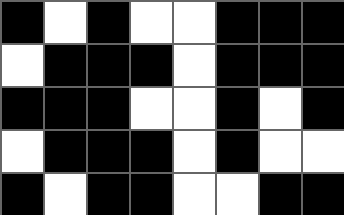[["black", "white", "black", "white", "white", "black", "black", "black"], ["white", "black", "black", "black", "white", "black", "black", "black"], ["black", "black", "black", "white", "white", "black", "white", "black"], ["white", "black", "black", "black", "white", "black", "white", "white"], ["black", "white", "black", "black", "white", "white", "black", "black"]]